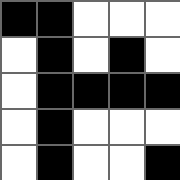[["black", "black", "white", "white", "white"], ["white", "black", "white", "black", "white"], ["white", "black", "black", "black", "black"], ["white", "black", "white", "white", "white"], ["white", "black", "white", "white", "black"]]